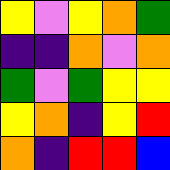[["yellow", "violet", "yellow", "orange", "green"], ["indigo", "indigo", "orange", "violet", "orange"], ["green", "violet", "green", "yellow", "yellow"], ["yellow", "orange", "indigo", "yellow", "red"], ["orange", "indigo", "red", "red", "blue"]]